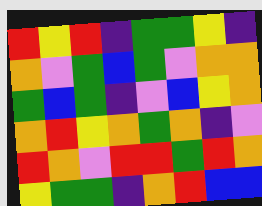[["red", "yellow", "red", "indigo", "green", "green", "yellow", "indigo"], ["orange", "violet", "green", "blue", "green", "violet", "orange", "orange"], ["green", "blue", "green", "indigo", "violet", "blue", "yellow", "orange"], ["orange", "red", "yellow", "orange", "green", "orange", "indigo", "violet"], ["red", "orange", "violet", "red", "red", "green", "red", "orange"], ["yellow", "green", "green", "indigo", "orange", "red", "blue", "blue"]]